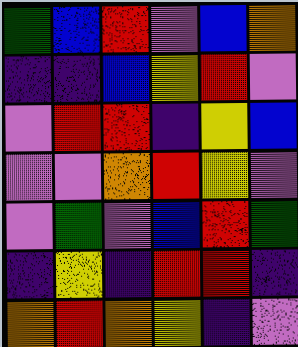[["green", "blue", "red", "violet", "blue", "orange"], ["indigo", "indigo", "blue", "yellow", "red", "violet"], ["violet", "red", "red", "indigo", "yellow", "blue"], ["violet", "violet", "orange", "red", "yellow", "violet"], ["violet", "green", "violet", "blue", "red", "green"], ["indigo", "yellow", "indigo", "red", "red", "indigo"], ["orange", "red", "orange", "yellow", "indigo", "violet"]]